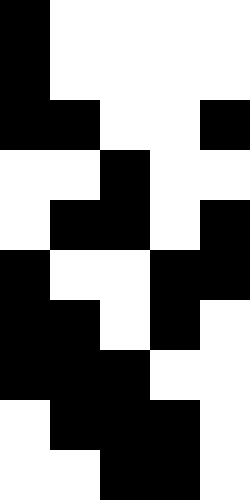[["black", "white", "white", "white", "white"], ["black", "white", "white", "white", "white"], ["black", "black", "white", "white", "black"], ["white", "white", "black", "white", "white"], ["white", "black", "black", "white", "black"], ["black", "white", "white", "black", "black"], ["black", "black", "white", "black", "white"], ["black", "black", "black", "white", "white"], ["white", "black", "black", "black", "white"], ["white", "white", "black", "black", "white"]]